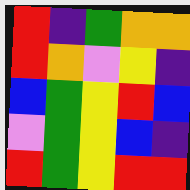[["red", "indigo", "green", "orange", "orange"], ["red", "orange", "violet", "yellow", "indigo"], ["blue", "green", "yellow", "red", "blue"], ["violet", "green", "yellow", "blue", "indigo"], ["red", "green", "yellow", "red", "red"]]